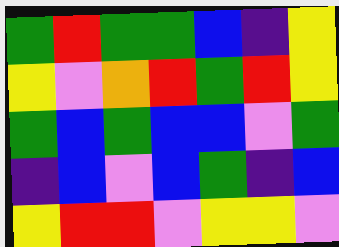[["green", "red", "green", "green", "blue", "indigo", "yellow"], ["yellow", "violet", "orange", "red", "green", "red", "yellow"], ["green", "blue", "green", "blue", "blue", "violet", "green"], ["indigo", "blue", "violet", "blue", "green", "indigo", "blue"], ["yellow", "red", "red", "violet", "yellow", "yellow", "violet"]]